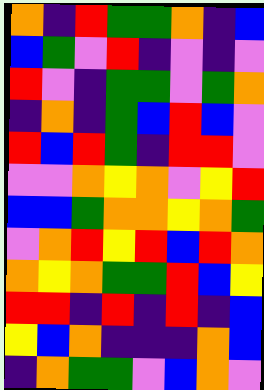[["orange", "indigo", "red", "green", "green", "orange", "indigo", "blue"], ["blue", "green", "violet", "red", "indigo", "violet", "indigo", "violet"], ["red", "violet", "indigo", "green", "green", "violet", "green", "orange"], ["indigo", "orange", "indigo", "green", "blue", "red", "blue", "violet"], ["red", "blue", "red", "green", "indigo", "red", "red", "violet"], ["violet", "violet", "orange", "yellow", "orange", "violet", "yellow", "red"], ["blue", "blue", "green", "orange", "orange", "yellow", "orange", "green"], ["violet", "orange", "red", "yellow", "red", "blue", "red", "orange"], ["orange", "yellow", "orange", "green", "green", "red", "blue", "yellow"], ["red", "red", "indigo", "red", "indigo", "red", "indigo", "blue"], ["yellow", "blue", "orange", "indigo", "indigo", "indigo", "orange", "blue"], ["indigo", "orange", "green", "green", "violet", "blue", "orange", "violet"]]